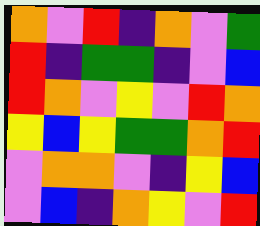[["orange", "violet", "red", "indigo", "orange", "violet", "green"], ["red", "indigo", "green", "green", "indigo", "violet", "blue"], ["red", "orange", "violet", "yellow", "violet", "red", "orange"], ["yellow", "blue", "yellow", "green", "green", "orange", "red"], ["violet", "orange", "orange", "violet", "indigo", "yellow", "blue"], ["violet", "blue", "indigo", "orange", "yellow", "violet", "red"]]